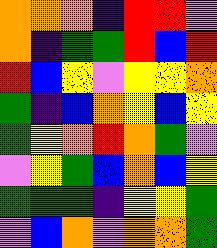[["orange", "orange", "orange", "indigo", "red", "red", "violet"], ["orange", "indigo", "green", "green", "red", "blue", "red"], ["red", "blue", "yellow", "violet", "yellow", "yellow", "orange"], ["green", "indigo", "blue", "orange", "yellow", "blue", "yellow"], ["green", "yellow", "orange", "red", "orange", "green", "violet"], ["violet", "yellow", "green", "blue", "orange", "blue", "yellow"], ["green", "green", "green", "indigo", "yellow", "yellow", "green"], ["violet", "blue", "orange", "violet", "orange", "orange", "green"]]